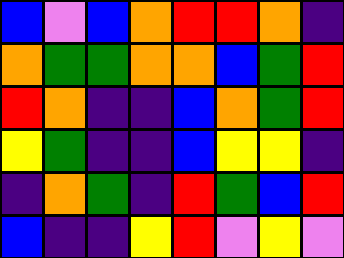[["blue", "violet", "blue", "orange", "red", "red", "orange", "indigo"], ["orange", "green", "green", "orange", "orange", "blue", "green", "red"], ["red", "orange", "indigo", "indigo", "blue", "orange", "green", "red"], ["yellow", "green", "indigo", "indigo", "blue", "yellow", "yellow", "indigo"], ["indigo", "orange", "green", "indigo", "red", "green", "blue", "red"], ["blue", "indigo", "indigo", "yellow", "red", "violet", "yellow", "violet"]]